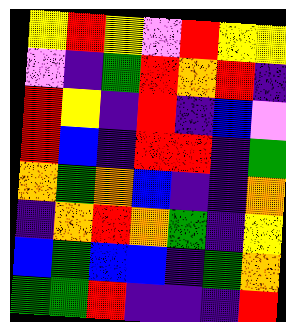[["yellow", "red", "yellow", "violet", "red", "yellow", "yellow"], ["violet", "indigo", "green", "red", "orange", "red", "indigo"], ["red", "yellow", "indigo", "red", "indigo", "blue", "violet"], ["red", "blue", "indigo", "red", "red", "indigo", "green"], ["orange", "green", "orange", "blue", "indigo", "indigo", "orange"], ["indigo", "orange", "red", "orange", "green", "indigo", "yellow"], ["blue", "green", "blue", "blue", "indigo", "green", "orange"], ["green", "green", "red", "indigo", "indigo", "indigo", "red"]]